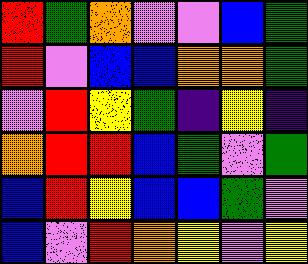[["red", "green", "orange", "violet", "violet", "blue", "green"], ["red", "violet", "blue", "blue", "orange", "orange", "green"], ["violet", "red", "yellow", "green", "indigo", "yellow", "indigo"], ["orange", "red", "red", "blue", "green", "violet", "green"], ["blue", "red", "yellow", "blue", "blue", "green", "violet"], ["blue", "violet", "red", "orange", "yellow", "violet", "yellow"]]